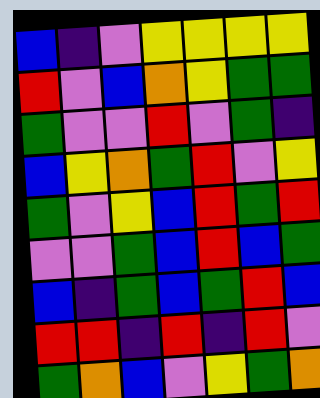[["blue", "indigo", "violet", "yellow", "yellow", "yellow", "yellow"], ["red", "violet", "blue", "orange", "yellow", "green", "green"], ["green", "violet", "violet", "red", "violet", "green", "indigo"], ["blue", "yellow", "orange", "green", "red", "violet", "yellow"], ["green", "violet", "yellow", "blue", "red", "green", "red"], ["violet", "violet", "green", "blue", "red", "blue", "green"], ["blue", "indigo", "green", "blue", "green", "red", "blue"], ["red", "red", "indigo", "red", "indigo", "red", "violet"], ["green", "orange", "blue", "violet", "yellow", "green", "orange"]]